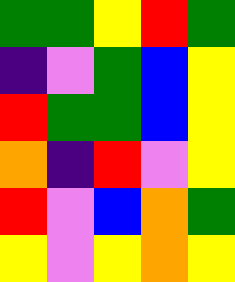[["green", "green", "yellow", "red", "green"], ["indigo", "violet", "green", "blue", "yellow"], ["red", "green", "green", "blue", "yellow"], ["orange", "indigo", "red", "violet", "yellow"], ["red", "violet", "blue", "orange", "green"], ["yellow", "violet", "yellow", "orange", "yellow"]]